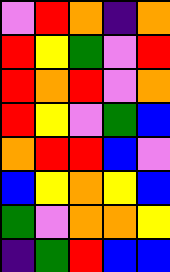[["violet", "red", "orange", "indigo", "orange"], ["red", "yellow", "green", "violet", "red"], ["red", "orange", "red", "violet", "orange"], ["red", "yellow", "violet", "green", "blue"], ["orange", "red", "red", "blue", "violet"], ["blue", "yellow", "orange", "yellow", "blue"], ["green", "violet", "orange", "orange", "yellow"], ["indigo", "green", "red", "blue", "blue"]]